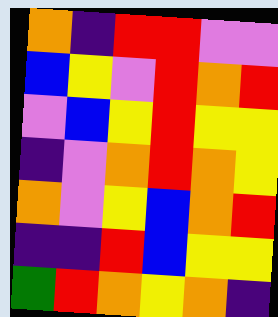[["orange", "indigo", "red", "red", "violet", "violet"], ["blue", "yellow", "violet", "red", "orange", "red"], ["violet", "blue", "yellow", "red", "yellow", "yellow"], ["indigo", "violet", "orange", "red", "orange", "yellow"], ["orange", "violet", "yellow", "blue", "orange", "red"], ["indigo", "indigo", "red", "blue", "yellow", "yellow"], ["green", "red", "orange", "yellow", "orange", "indigo"]]